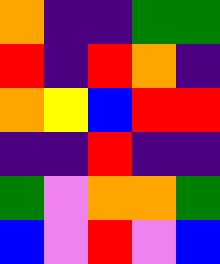[["orange", "indigo", "indigo", "green", "green"], ["red", "indigo", "red", "orange", "indigo"], ["orange", "yellow", "blue", "red", "red"], ["indigo", "indigo", "red", "indigo", "indigo"], ["green", "violet", "orange", "orange", "green"], ["blue", "violet", "red", "violet", "blue"]]